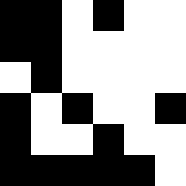[["black", "black", "white", "black", "white", "white"], ["black", "black", "white", "white", "white", "white"], ["white", "black", "white", "white", "white", "white"], ["black", "white", "black", "white", "white", "black"], ["black", "white", "white", "black", "white", "white"], ["black", "black", "black", "black", "black", "white"]]